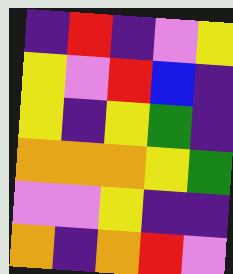[["indigo", "red", "indigo", "violet", "yellow"], ["yellow", "violet", "red", "blue", "indigo"], ["yellow", "indigo", "yellow", "green", "indigo"], ["orange", "orange", "orange", "yellow", "green"], ["violet", "violet", "yellow", "indigo", "indigo"], ["orange", "indigo", "orange", "red", "violet"]]